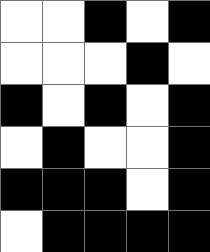[["white", "white", "black", "white", "black"], ["white", "white", "white", "black", "white"], ["black", "white", "black", "white", "black"], ["white", "black", "white", "white", "black"], ["black", "black", "black", "white", "black"], ["white", "black", "black", "black", "black"]]